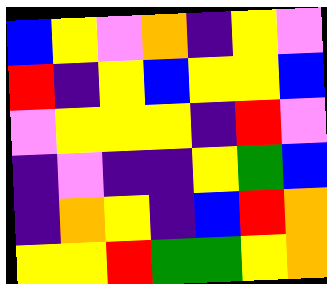[["blue", "yellow", "violet", "orange", "indigo", "yellow", "violet"], ["red", "indigo", "yellow", "blue", "yellow", "yellow", "blue"], ["violet", "yellow", "yellow", "yellow", "indigo", "red", "violet"], ["indigo", "violet", "indigo", "indigo", "yellow", "green", "blue"], ["indigo", "orange", "yellow", "indigo", "blue", "red", "orange"], ["yellow", "yellow", "red", "green", "green", "yellow", "orange"]]